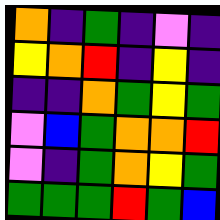[["orange", "indigo", "green", "indigo", "violet", "indigo"], ["yellow", "orange", "red", "indigo", "yellow", "indigo"], ["indigo", "indigo", "orange", "green", "yellow", "green"], ["violet", "blue", "green", "orange", "orange", "red"], ["violet", "indigo", "green", "orange", "yellow", "green"], ["green", "green", "green", "red", "green", "blue"]]